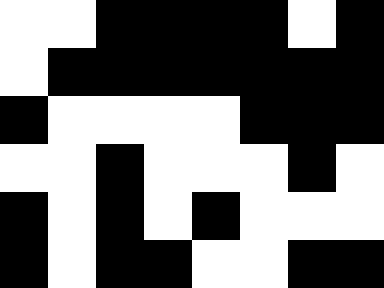[["white", "white", "black", "black", "black", "black", "white", "black"], ["white", "black", "black", "black", "black", "black", "black", "black"], ["black", "white", "white", "white", "white", "black", "black", "black"], ["white", "white", "black", "white", "white", "white", "black", "white"], ["black", "white", "black", "white", "black", "white", "white", "white"], ["black", "white", "black", "black", "white", "white", "black", "black"]]